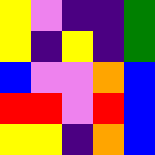[["yellow", "violet", "indigo", "indigo", "green"], ["yellow", "indigo", "yellow", "indigo", "green"], ["blue", "violet", "violet", "orange", "blue"], ["red", "red", "violet", "red", "blue"], ["yellow", "yellow", "indigo", "orange", "blue"]]